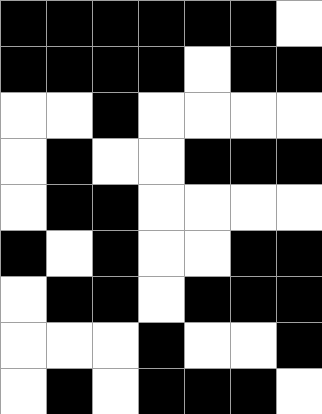[["black", "black", "black", "black", "black", "black", "white"], ["black", "black", "black", "black", "white", "black", "black"], ["white", "white", "black", "white", "white", "white", "white"], ["white", "black", "white", "white", "black", "black", "black"], ["white", "black", "black", "white", "white", "white", "white"], ["black", "white", "black", "white", "white", "black", "black"], ["white", "black", "black", "white", "black", "black", "black"], ["white", "white", "white", "black", "white", "white", "black"], ["white", "black", "white", "black", "black", "black", "white"]]